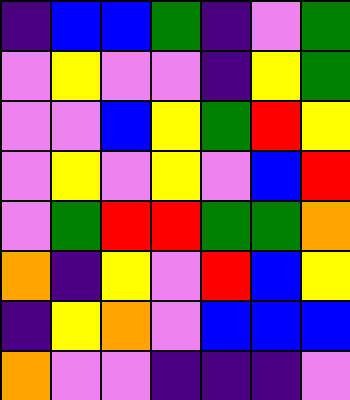[["indigo", "blue", "blue", "green", "indigo", "violet", "green"], ["violet", "yellow", "violet", "violet", "indigo", "yellow", "green"], ["violet", "violet", "blue", "yellow", "green", "red", "yellow"], ["violet", "yellow", "violet", "yellow", "violet", "blue", "red"], ["violet", "green", "red", "red", "green", "green", "orange"], ["orange", "indigo", "yellow", "violet", "red", "blue", "yellow"], ["indigo", "yellow", "orange", "violet", "blue", "blue", "blue"], ["orange", "violet", "violet", "indigo", "indigo", "indigo", "violet"]]